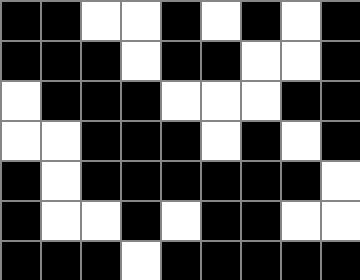[["black", "black", "white", "white", "black", "white", "black", "white", "black"], ["black", "black", "black", "white", "black", "black", "white", "white", "black"], ["white", "black", "black", "black", "white", "white", "white", "black", "black"], ["white", "white", "black", "black", "black", "white", "black", "white", "black"], ["black", "white", "black", "black", "black", "black", "black", "black", "white"], ["black", "white", "white", "black", "white", "black", "black", "white", "white"], ["black", "black", "black", "white", "black", "black", "black", "black", "black"]]